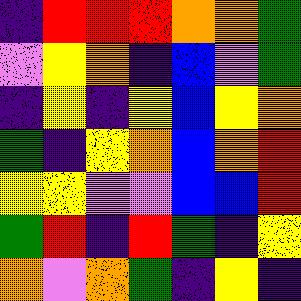[["indigo", "red", "red", "red", "orange", "orange", "green"], ["violet", "yellow", "orange", "indigo", "blue", "violet", "green"], ["indigo", "yellow", "indigo", "yellow", "blue", "yellow", "orange"], ["green", "indigo", "yellow", "orange", "blue", "orange", "red"], ["yellow", "yellow", "violet", "violet", "blue", "blue", "red"], ["green", "red", "indigo", "red", "green", "indigo", "yellow"], ["orange", "violet", "orange", "green", "indigo", "yellow", "indigo"]]